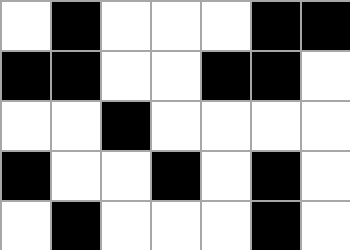[["white", "black", "white", "white", "white", "black", "black"], ["black", "black", "white", "white", "black", "black", "white"], ["white", "white", "black", "white", "white", "white", "white"], ["black", "white", "white", "black", "white", "black", "white"], ["white", "black", "white", "white", "white", "black", "white"]]